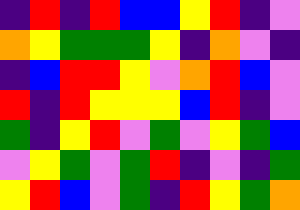[["indigo", "red", "indigo", "red", "blue", "blue", "yellow", "red", "indigo", "violet"], ["orange", "yellow", "green", "green", "green", "yellow", "indigo", "orange", "violet", "indigo"], ["indigo", "blue", "red", "red", "yellow", "violet", "orange", "red", "blue", "violet"], ["red", "indigo", "red", "yellow", "yellow", "yellow", "blue", "red", "indigo", "violet"], ["green", "indigo", "yellow", "red", "violet", "green", "violet", "yellow", "green", "blue"], ["violet", "yellow", "green", "violet", "green", "red", "indigo", "violet", "indigo", "green"], ["yellow", "red", "blue", "violet", "green", "indigo", "red", "yellow", "green", "orange"]]